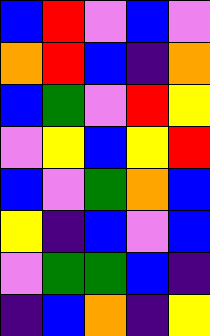[["blue", "red", "violet", "blue", "violet"], ["orange", "red", "blue", "indigo", "orange"], ["blue", "green", "violet", "red", "yellow"], ["violet", "yellow", "blue", "yellow", "red"], ["blue", "violet", "green", "orange", "blue"], ["yellow", "indigo", "blue", "violet", "blue"], ["violet", "green", "green", "blue", "indigo"], ["indigo", "blue", "orange", "indigo", "yellow"]]